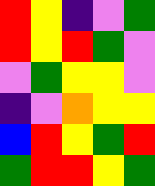[["red", "yellow", "indigo", "violet", "green"], ["red", "yellow", "red", "green", "violet"], ["violet", "green", "yellow", "yellow", "violet"], ["indigo", "violet", "orange", "yellow", "yellow"], ["blue", "red", "yellow", "green", "red"], ["green", "red", "red", "yellow", "green"]]